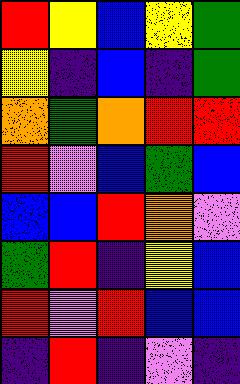[["red", "yellow", "blue", "yellow", "green"], ["yellow", "indigo", "blue", "indigo", "green"], ["orange", "green", "orange", "red", "red"], ["red", "violet", "blue", "green", "blue"], ["blue", "blue", "red", "orange", "violet"], ["green", "red", "indigo", "yellow", "blue"], ["red", "violet", "red", "blue", "blue"], ["indigo", "red", "indigo", "violet", "indigo"]]